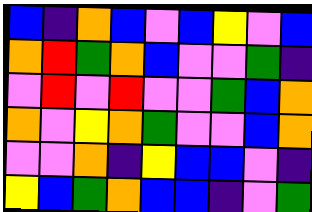[["blue", "indigo", "orange", "blue", "violet", "blue", "yellow", "violet", "blue"], ["orange", "red", "green", "orange", "blue", "violet", "violet", "green", "indigo"], ["violet", "red", "violet", "red", "violet", "violet", "green", "blue", "orange"], ["orange", "violet", "yellow", "orange", "green", "violet", "violet", "blue", "orange"], ["violet", "violet", "orange", "indigo", "yellow", "blue", "blue", "violet", "indigo"], ["yellow", "blue", "green", "orange", "blue", "blue", "indigo", "violet", "green"]]